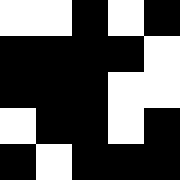[["white", "white", "black", "white", "black"], ["black", "black", "black", "black", "white"], ["black", "black", "black", "white", "white"], ["white", "black", "black", "white", "black"], ["black", "white", "black", "black", "black"]]